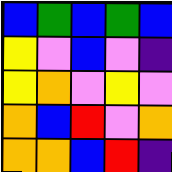[["blue", "green", "blue", "green", "blue"], ["yellow", "violet", "blue", "violet", "indigo"], ["yellow", "orange", "violet", "yellow", "violet"], ["orange", "blue", "red", "violet", "orange"], ["orange", "orange", "blue", "red", "indigo"]]